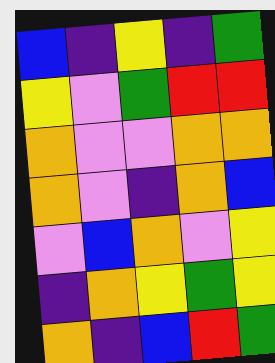[["blue", "indigo", "yellow", "indigo", "green"], ["yellow", "violet", "green", "red", "red"], ["orange", "violet", "violet", "orange", "orange"], ["orange", "violet", "indigo", "orange", "blue"], ["violet", "blue", "orange", "violet", "yellow"], ["indigo", "orange", "yellow", "green", "yellow"], ["orange", "indigo", "blue", "red", "green"]]